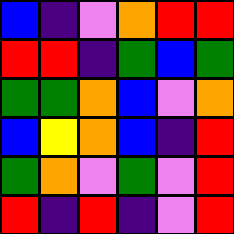[["blue", "indigo", "violet", "orange", "red", "red"], ["red", "red", "indigo", "green", "blue", "green"], ["green", "green", "orange", "blue", "violet", "orange"], ["blue", "yellow", "orange", "blue", "indigo", "red"], ["green", "orange", "violet", "green", "violet", "red"], ["red", "indigo", "red", "indigo", "violet", "red"]]